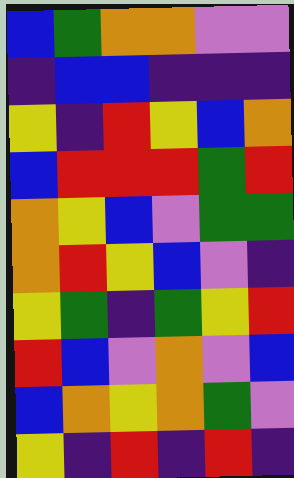[["blue", "green", "orange", "orange", "violet", "violet"], ["indigo", "blue", "blue", "indigo", "indigo", "indigo"], ["yellow", "indigo", "red", "yellow", "blue", "orange"], ["blue", "red", "red", "red", "green", "red"], ["orange", "yellow", "blue", "violet", "green", "green"], ["orange", "red", "yellow", "blue", "violet", "indigo"], ["yellow", "green", "indigo", "green", "yellow", "red"], ["red", "blue", "violet", "orange", "violet", "blue"], ["blue", "orange", "yellow", "orange", "green", "violet"], ["yellow", "indigo", "red", "indigo", "red", "indigo"]]